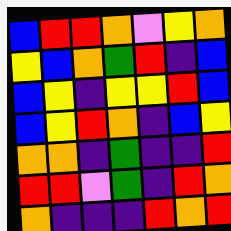[["blue", "red", "red", "orange", "violet", "yellow", "orange"], ["yellow", "blue", "orange", "green", "red", "indigo", "blue"], ["blue", "yellow", "indigo", "yellow", "yellow", "red", "blue"], ["blue", "yellow", "red", "orange", "indigo", "blue", "yellow"], ["orange", "orange", "indigo", "green", "indigo", "indigo", "red"], ["red", "red", "violet", "green", "indigo", "red", "orange"], ["orange", "indigo", "indigo", "indigo", "red", "orange", "red"]]